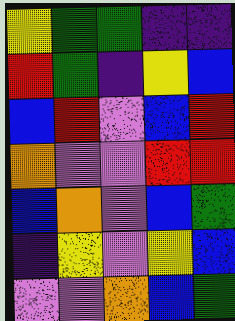[["yellow", "green", "green", "indigo", "indigo"], ["red", "green", "indigo", "yellow", "blue"], ["blue", "red", "violet", "blue", "red"], ["orange", "violet", "violet", "red", "red"], ["blue", "orange", "violet", "blue", "green"], ["indigo", "yellow", "violet", "yellow", "blue"], ["violet", "violet", "orange", "blue", "green"]]